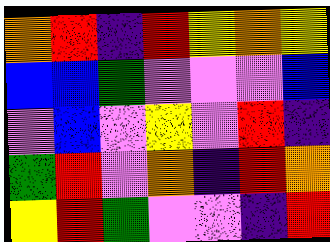[["orange", "red", "indigo", "red", "yellow", "orange", "yellow"], ["blue", "blue", "green", "violet", "violet", "violet", "blue"], ["violet", "blue", "violet", "yellow", "violet", "red", "indigo"], ["green", "red", "violet", "orange", "indigo", "red", "orange"], ["yellow", "red", "green", "violet", "violet", "indigo", "red"]]